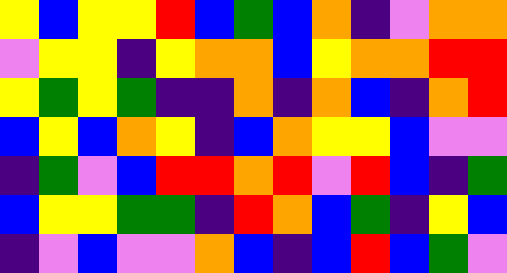[["yellow", "blue", "yellow", "yellow", "red", "blue", "green", "blue", "orange", "indigo", "violet", "orange", "orange"], ["violet", "yellow", "yellow", "indigo", "yellow", "orange", "orange", "blue", "yellow", "orange", "orange", "red", "red"], ["yellow", "green", "yellow", "green", "indigo", "indigo", "orange", "indigo", "orange", "blue", "indigo", "orange", "red"], ["blue", "yellow", "blue", "orange", "yellow", "indigo", "blue", "orange", "yellow", "yellow", "blue", "violet", "violet"], ["indigo", "green", "violet", "blue", "red", "red", "orange", "red", "violet", "red", "blue", "indigo", "green"], ["blue", "yellow", "yellow", "green", "green", "indigo", "red", "orange", "blue", "green", "indigo", "yellow", "blue"], ["indigo", "violet", "blue", "violet", "violet", "orange", "blue", "indigo", "blue", "red", "blue", "green", "violet"]]